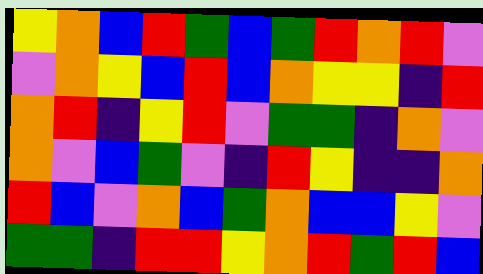[["yellow", "orange", "blue", "red", "green", "blue", "green", "red", "orange", "red", "violet"], ["violet", "orange", "yellow", "blue", "red", "blue", "orange", "yellow", "yellow", "indigo", "red"], ["orange", "red", "indigo", "yellow", "red", "violet", "green", "green", "indigo", "orange", "violet"], ["orange", "violet", "blue", "green", "violet", "indigo", "red", "yellow", "indigo", "indigo", "orange"], ["red", "blue", "violet", "orange", "blue", "green", "orange", "blue", "blue", "yellow", "violet"], ["green", "green", "indigo", "red", "red", "yellow", "orange", "red", "green", "red", "blue"]]